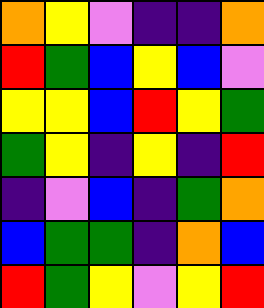[["orange", "yellow", "violet", "indigo", "indigo", "orange"], ["red", "green", "blue", "yellow", "blue", "violet"], ["yellow", "yellow", "blue", "red", "yellow", "green"], ["green", "yellow", "indigo", "yellow", "indigo", "red"], ["indigo", "violet", "blue", "indigo", "green", "orange"], ["blue", "green", "green", "indigo", "orange", "blue"], ["red", "green", "yellow", "violet", "yellow", "red"]]